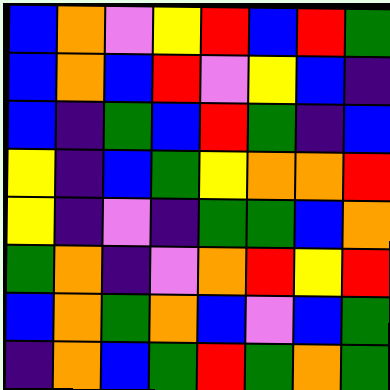[["blue", "orange", "violet", "yellow", "red", "blue", "red", "green"], ["blue", "orange", "blue", "red", "violet", "yellow", "blue", "indigo"], ["blue", "indigo", "green", "blue", "red", "green", "indigo", "blue"], ["yellow", "indigo", "blue", "green", "yellow", "orange", "orange", "red"], ["yellow", "indigo", "violet", "indigo", "green", "green", "blue", "orange"], ["green", "orange", "indigo", "violet", "orange", "red", "yellow", "red"], ["blue", "orange", "green", "orange", "blue", "violet", "blue", "green"], ["indigo", "orange", "blue", "green", "red", "green", "orange", "green"]]